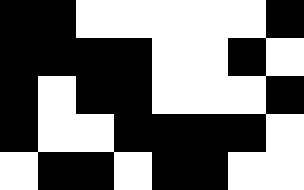[["black", "black", "white", "white", "white", "white", "white", "black"], ["black", "black", "black", "black", "white", "white", "black", "white"], ["black", "white", "black", "black", "white", "white", "white", "black"], ["black", "white", "white", "black", "black", "black", "black", "white"], ["white", "black", "black", "white", "black", "black", "white", "white"]]